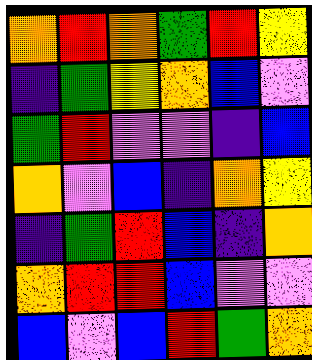[["orange", "red", "orange", "green", "red", "yellow"], ["indigo", "green", "yellow", "orange", "blue", "violet"], ["green", "red", "violet", "violet", "indigo", "blue"], ["orange", "violet", "blue", "indigo", "orange", "yellow"], ["indigo", "green", "red", "blue", "indigo", "orange"], ["orange", "red", "red", "blue", "violet", "violet"], ["blue", "violet", "blue", "red", "green", "orange"]]